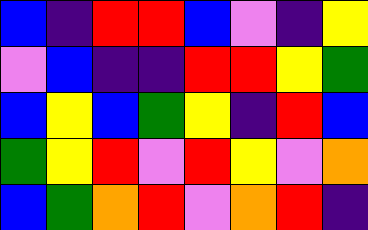[["blue", "indigo", "red", "red", "blue", "violet", "indigo", "yellow"], ["violet", "blue", "indigo", "indigo", "red", "red", "yellow", "green"], ["blue", "yellow", "blue", "green", "yellow", "indigo", "red", "blue"], ["green", "yellow", "red", "violet", "red", "yellow", "violet", "orange"], ["blue", "green", "orange", "red", "violet", "orange", "red", "indigo"]]